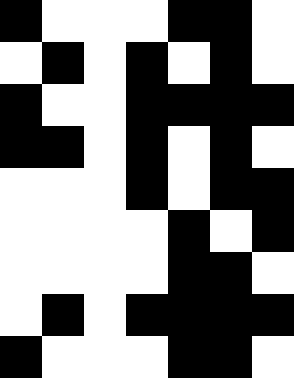[["black", "white", "white", "white", "black", "black", "white"], ["white", "black", "white", "black", "white", "black", "white"], ["black", "white", "white", "black", "black", "black", "black"], ["black", "black", "white", "black", "white", "black", "white"], ["white", "white", "white", "black", "white", "black", "black"], ["white", "white", "white", "white", "black", "white", "black"], ["white", "white", "white", "white", "black", "black", "white"], ["white", "black", "white", "black", "black", "black", "black"], ["black", "white", "white", "white", "black", "black", "white"]]